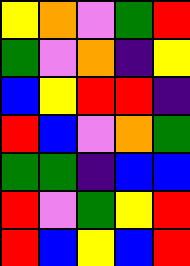[["yellow", "orange", "violet", "green", "red"], ["green", "violet", "orange", "indigo", "yellow"], ["blue", "yellow", "red", "red", "indigo"], ["red", "blue", "violet", "orange", "green"], ["green", "green", "indigo", "blue", "blue"], ["red", "violet", "green", "yellow", "red"], ["red", "blue", "yellow", "blue", "red"]]